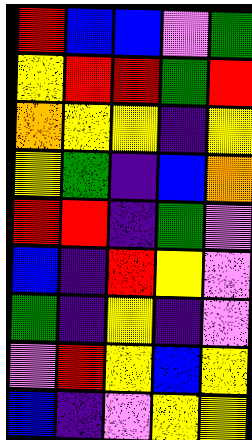[["red", "blue", "blue", "violet", "green"], ["yellow", "red", "red", "green", "red"], ["orange", "yellow", "yellow", "indigo", "yellow"], ["yellow", "green", "indigo", "blue", "orange"], ["red", "red", "indigo", "green", "violet"], ["blue", "indigo", "red", "yellow", "violet"], ["green", "indigo", "yellow", "indigo", "violet"], ["violet", "red", "yellow", "blue", "yellow"], ["blue", "indigo", "violet", "yellow", "yellow"]]